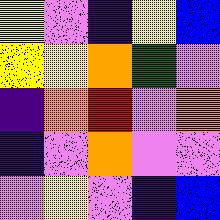[["yellow", "violet", "indigo", "yellow", "blue"], ["yellow", "yellow", "orange", "green", "violet"], ["indigo", "orange", "red", "violet", "orange"], ["indigo", "violet", "orange", "violet", "violet"], ["violet", "yellow", "violet", "indigo", "blue"]]